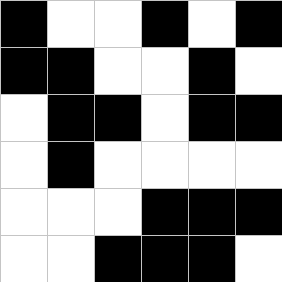[["black", "white", "white", "black", "white", "black"], ["black", "black", "white", "white", "black", "white"], ["white", "black", "black", "white", "black", "black"], ["white", "black", "white", "white", "white", "white"], ["white", "white", "white", "black", "black", "black"], ["white", "white", "black", "black", "black", "white"]]